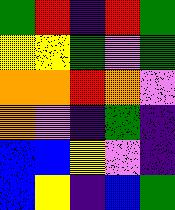[["green", "red", "indigo", "red", "green"], ["yellow", "yellow", "green", "violet", "green"], ["orange", "orange", "red", "orange", "violet"], ["orange", "violet", "indigo", "green", "indigo"], ["blue", "blue", "yellow", "violet", "indigo"], ["blue", "yellow", "indigo", "blue", "green"]]